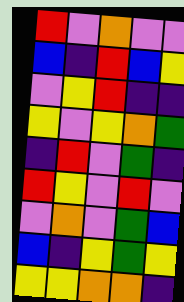[["red", "violet", "orange", "violet", "violet"], ["blue", "indigo", "red", "blue", "yellow"], ["violet", "yellow", "red", "indigo", "indigo"], ["yellow", "violet", "yellow", "orange", "green"], ["indigo", "red", "violet", "green", "indigo"], ["red", "yellow", "violet", "red", "violet"], ["violet", "orange", "violet", "green", "blue"], ["blue", "indigo", "yellow", "green", "yellow"], ["yellow", "yellow", "orange", "orange", "indigo"]]